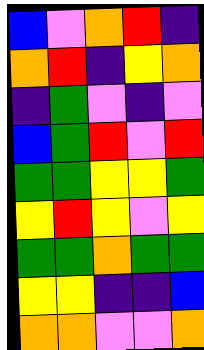[["blue", "violet", "orange", "red", "indigo"], ["orange", "red", "indigo", "yellow", "orange"], ["indigo", "green", "violet", "indigo", "violet"], ["blue", "green", "red", "violet", "red"], ["green", "green", "yellow", "yellow", "green"], ["yellow", "red", "yellow", "violet", "yellow"], ["green", "green", "orange", "green", "green"], ["yellow", "yellow", "indigo", "indigo", "blue"], ["orange", "orange", "violet", "violet", "orange"]]